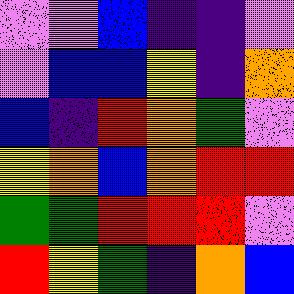[["violet", "violet", "blue", "indigo", "indigo", "violet"], ["violet", "blue", "blue", "yellow", "indigo", "orange"], ["blue", "indigo", "red", "orange", "green", "violet"], ["yellow", "orange", "blue", "orange", "red", "red"], ["green", "green", "red", "red", "red", "violet"], ["red", "yellow", "green", "indigo", "orange", "blue"]]